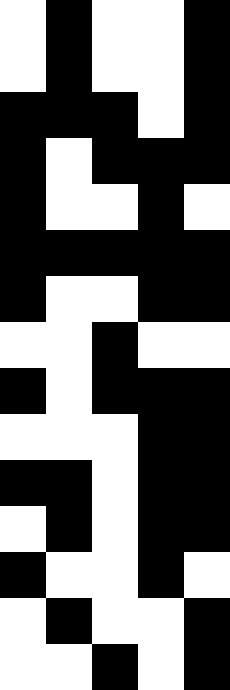[["white", "black", "white", "white", "black"], ["white", "black", "white", "white", "black"], ["black", "black", "black", "white", "black"], ["black", "white", "black", "black", "black"], ["black", "white", "white", "black", "white"], ["black", "black", "black", "black", "black"], ["black", "white", "white", "black", "black"], ["white", "white", "black", "white", "white"], ["black", "white", "black", "black", "black"], ["white", "white", "white", "black", "black"], ["black", "black", "white", "black", "black"], ["white", "black", "white", "black", "black"], ["black", "white", "white", "black", "white"], ["white", "black", "white", "white", "black"], ["white", "white", "black", "white", "black"]]